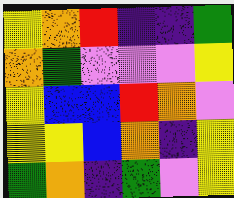[["yellow", "orange", "red", "indigo", "indigo", "green"], ["orange", "green", "violet", "violet", "violet", "yellow"], ["yellow", "blue", "blue", "red", "orange", "violet"], ["yellow", "yellow", "blue", "orange", "indigo", "yellow"], ["green", "orange", "indigo", "green", "violet", "yellow"]]